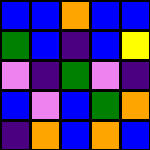[["blue", "blue", "orange", "blue", "blue"], ["green", "blue", "indigo", "blue", "yellow"], ["violet", "indigo", "green", "violet", "indigo"], ["blue", "violet", "blue", "green", "orange"], ["indigo", "orange", "blue", "orange", "blue"]]